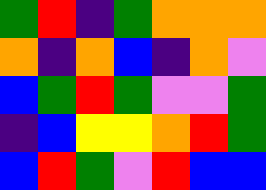[["green", "red", "indigo", "green", "orange", "orange", "orange"], ["orange", "indigo", "orange", "blue", "indigo", "orange", "violet"], ["blue", "green", "red", "green", "violet", "violet", "green"], ["indigo", "blue", "yellow", "yellow", "orange", "red", "green"], ["blue", "red", "green", "violet", "red", "blue", "blue"]]